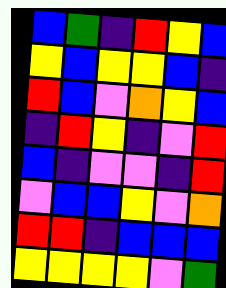[["blue", "green", "indigo", "red", "yellow", "blue"], ["yellow", "blue", "yellow", "yellow", "blue", "indigo"], ["red", "blue", "violet", "orange", "yellow", "blue"], ["indigo", "red", "yellow", "indigo", "violet", "red"], ["blue", "indigo", "violet", "violet", "indigo", "red"], ["violet", "blue", "blue", "yellow", "violet", "orange"], ["red", "red", "indigo", "blue", "blue", "blue"], ["yellow", "yellow", "yellow", "yellow", "violet", "green"]]